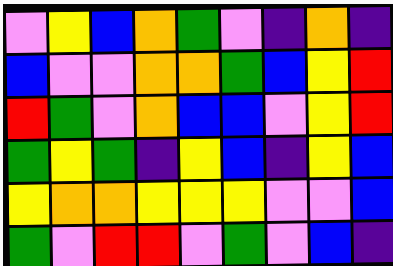[["violet", "yellow", "blue", "orange", "green", "violet", "indigo", "orange", "indigo"], ["blue", "violet", "violet", "orange", "orange", "green", "blue", "yellow", "red"], ["red", "green", "violet", "orange", "blue", "blue", "violet", "yellow", "red"], ["green", "yellow", "green", "indigo", "yellow", "blue", "indigo", "yellow", "blue"], ["yellow", "orange", "orange", "yellow", "yellow", "yellow", "violet", "violet", "blue"], ["green", "violet", "red", "red", "violet", "green", "violet", "blue", "indigo"]]